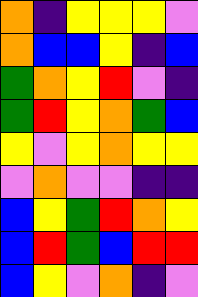[["orange", "indigo", "yellow", "yellow", "yellow", "violet"], ["orange", "blue", "blue", "yellow", "indigo", "blue"], ["green", "orange", "yellow", "red", "violet", "indigo"], ["green", "red", "yellow", "orange", "green", "blue"], ["yellow", "violet", "yellow", "orange", "yellow", "yellow"], ["violet", "orange", "violet", "violet", "indigo", "indigo"], ["blue", "yellow", "green", "red", "orange", "yellow"], ["blue", "red", "green", "blue", "red", "red"], ["blue", "yellow", "violet", "orange", "indigo", "violet"]]